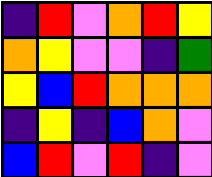[["indigo", "red", "violet", "orange", "red", "yellow"], ["orange", "yellow", "violet", "violet", "indigo", "green"], ["yellow", "blue", "red", "orange", "orange", "orange"], ["indigo", "yellow", "indigo", "blue", "orange", "violet"], ["blue", "red", "violet", "red", "indigo", "violet"]]